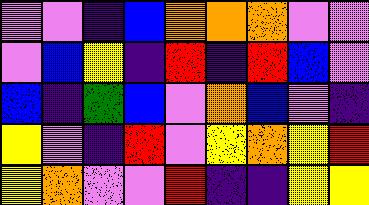[["violet", "violet", "indigo", "blue", "orange", "orange", "orange", "violet", "violet"], ["violet", "blue", "yellow", "indigo", "red", "indigo", "red", "blue", "violet"], ["blue", "indigo", "green", "blue", "violet", "orange", "blue", "violet", "indigo"], ["yellow", "violet", "indigo", "red", "violet", "yellow", "orange", "yellow", "red"], ["yellow", "orange", "violet", "violet", "red", "indigo", "indigo", "yellow", "yellow"]]